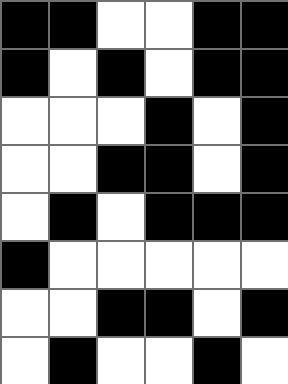[["black", "black", "white", "white", "black", "black"], ["black", "white", "black", "white", "black", "black"], ["white", "white", "white", "black", "white", "black"], ["white", "white", "black", "black", "white", "black"], ["white", "black", "white", "black", "black", "black"], ["black", "white", "white", "white", "white", "white"], ["white", "white", "black", "black", "white", "black"], ["white", "black", "white", "white", "black", "white"]]